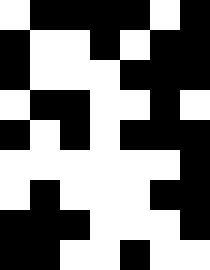[["white", "black", "black", "black", "black", "white", "black"], ["black", "white", "white", "black", "white", "black", "black"], ["black", "white", "white", "white", "black", "black", "black"], ["white", "black", "black", "white", "white", "black", "white"], ["black", "white", "black", "white", "black", "black", "black"], ["white", "white", "white", "white", "white", "white", "black"], ["white", "black", "white", "white", "white", "black", "black"], ["black", "black", "black", "white", "white", "white", "black"], ["black", "black", "white", "white", "black", "white", "white"]]